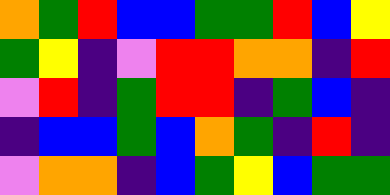[["orange", "green", "red", "blue", "blue", "green", "green", "red", "blue", "yellow"], ["green", "yellow", "indigo", "violet", "red", "red", "orange", "orange", "indigo", "red"], ["violet", "red", "indigo", "green", "red", "red", "indigo", "green", "blue", "indigo"], ["indigo", "blue", "blue", "green", "blue", "orange", "green", "indigo", "red", "indigo"], ["violet", "orange", "orange", "indigo", "blue", "green", "yellow", "blue", "green", "green"]]